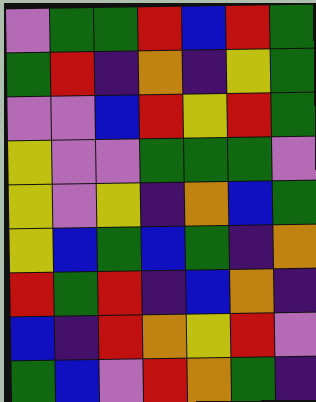[["violet", "green", "green", "red", "blue", "red", "green"], ["green", "red", "indigo", "orange", "indigo", "yellow", "green"], ["violet", "violet", "blue", "red", "yellow", "red", "green"], ["yellow", "violet", "violet", "green", "green", "green", "violet"], ["yellow", "violet", "yellow", "indigo", "orange", "blue", "green"], ["yellow", "blue", "green", "blue", "green", "indigo", "orange"], ["red", "green", "red", "indigo", "blue", "orange", "indigo"], ["blue", "indigo", "red", "orange", "yellow", "red", "violet"], ["green", "blue", "violet", "red", "orange", "green", "indigo"]]